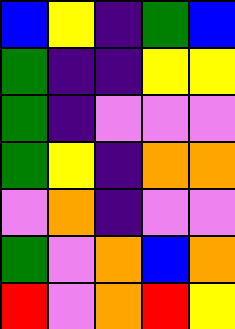[["blue", "yellow", "indigo", "green", "blue"], ["green", "indigo", "indigo", "yellow", "yellow"], ["green", "indigo", "violet", "violet", "violet"], ["green", "yellow", "indigo", "orange", "orange"], ["violet", "orange", "indigo", "violet", "violet"], ["green", "violet", "orange", "blue", "orange"], ["red", "violet", "orange", "red", "yellow"]]